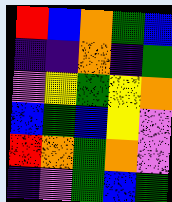[["red", "blue", "orange", "green", "blue"], ["indigo", "indigo", "orange", "indigo", "green"], ["violet", "yellow", "green", "yellow", "orange"], ["blue", "green", "blue", "yellow", "violet"], ["red", "orange", "green", "orange", "violet"], ["indigo", "violet", "green", "blue", "green"]]